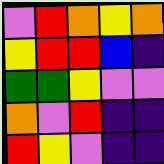[["violet", "red", "orange", "yellow", "orange"], ["yellow", "red", "red", "blue", "indigo"], ["green", "green", "yellow", "violet", "violet"], ["orange", "violet", "red", "indigo", "indigo"], ["red", "yellow", "violet", "indigo", "indigo"]]